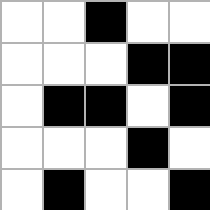[["white", "white", "black", "white", "white"], ["white", "white", "white", "black", "black"], ["white", "black", "black", "white", "black"], ["white", "white", "white", "black", "white"], ["white", "black", "white", "white", "black"]]